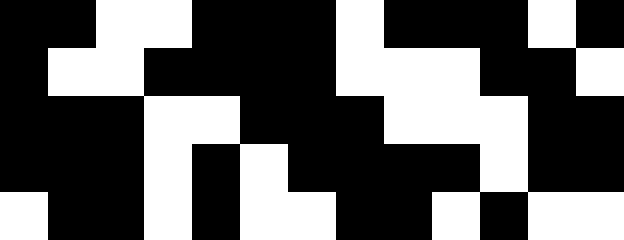[["black", "black", "white", "white", "black", "black", "black", "white", "black", "black", "black", "white", "black"], ["black", "white", "white", "black", "black", "black", "black", "white", "white", "white", "black", "black", "white"], ["black", "black", "black", "white", "white", "black", "black", "black", "white", "white", "white", "black", "black"], ["black", "black", "black", "white", "black", "white", "black", "black", "black", "black", "white", "black", "black"], ["white", "black", "black", "white", "black", "white", "white", "black", "black", "white", "black", "white", "white"]]